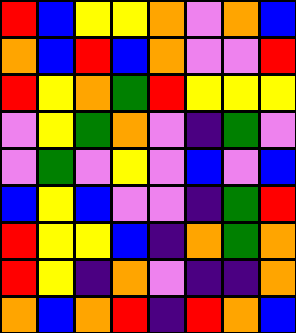[["red", "blue", "yellow", "yellow", "orange", "violet", "orange", "blue"], ["orange", "blue", "red", "blue", "orange", "violet", "violet", "red"], ["red", "yellow", "orange", "green", "red", "yellow", "yellow", "yellow"], ["violet", "yellow", "green", "orange", "violet", "indigo", "green", "violet"], ["violet", "green", "violet", "yellow", "violet", "blue", "violet", "blue"], ["blue", "yellow", "blue", "violet", "violet", "indigo", "green", "red"], ["red", "yellow", "yellow", "blue", "indigo", "orange", "green", "orange"], ["red", "yellow", "indigo", "orange", "violet", "indigo", "indigo", "orange"], ["orange", "blue", "orange", "red", "indigo", "red", "orange", "blue"]]